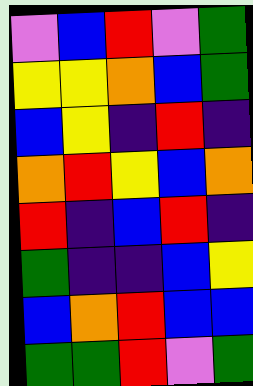[["violet", "blue", "red", "violet", "green"], ["yellow", "yellow", "orange", "blue", "green"], ["blue", "yellow", "indigo", "red", "indigo"], ["orange", "red", "yellow", "blue", "orange"], ["red", "indigo", "blue", "red", "indigo"], ["green", "indigo", "indigo", "blue", "yellow"], ["blue", "orange", "red", "blue", "blue"], ["green", "green", "red", "violet", "green"]]